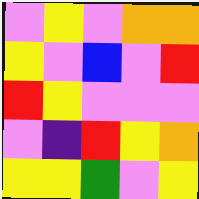[["violet", "yellow", "violet", "orange", "orange"], ["yellow", "violet", "blue", "violet", "red"], ["red", "yellow", "violet", "violet", "violet"], ["violet", "indigo", "red", "yellow", "orange"], ["yellow", "yellow", "green", "violet", "yellow"]]